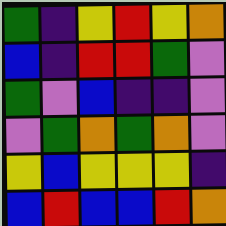[["green", "indigo", "yellow", "red", "yellow", "orange"], ["blue", "indigo", "red", "red", "green", "violet"], ["green", "violet", "blue", "indigo", "indigo", "violet"], ["violet", "green", "orange", "green", "orange", "violet"], ["yellow", "blue", "yellow", "yellow", "yellow", "indigo"], ["blue", "red", "blue", "blue", "red", "orange"]]